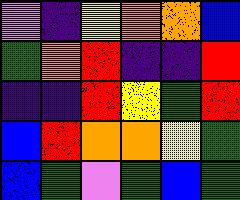[["violet", "indigo", "yellow", "orange", "orange", "blue"], ["green", "orange", "red", "indigo", "indigo", "red"], ["indigo", "indigo", "red", "yellow", "green", "red"], ["blue", "red", "orange", "orange", "yellow", "green"], ["blue", "green", "violet", "green", "blue", "green"]]